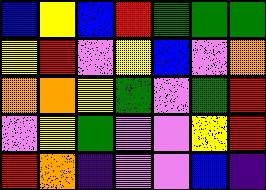[["blue", "yellow", "blue", "red", "green", "green", "green"], ["yellow", "red", "violet", "yellow", "blue", "violet", "orange"], ["orange", "orange", "yellow", "green", "violet", "green", "red"], ["violet", "yellow", "green", "violet", "violet", "yellow", "red"], ["red", "orange", "indigo", "violet", "violet", "blue", "indigo"]]